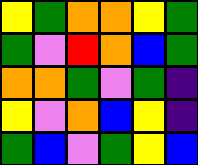[["yellow", "green", "orange", "orange", "yellow", "green"], ["green", "violet", "red", "orange", "blue", "green"], ["orange", "orange", "green", "violet", "green", "indigo"], ["yellow", "violet", "orange", "blue", "yellow", "indigo"], ["green", "blue", "violet", "green", "yellow", "blue"]]